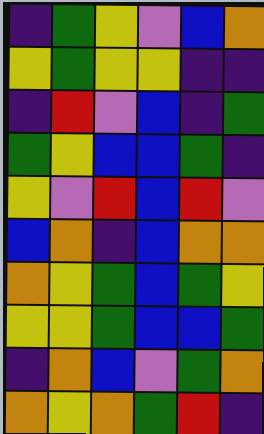[["indigo", "green", "yellow", "violet", "blue", "orange"], ["yellow", "green", "yellow", "yellow", "indigo", "indigo"], ["indigo", "red", "violet", "blue", "indigo", "green"], ["green", "yellow", "blue", "blue", "green", "indigo"], ["yellow", "violet", "red", "blue", "red", "violet"], ["blue", "orange", "indigo", "blue", "orange", "orange"], ["orange", "yellow", "green", "blue", "green", "yellow"], ["yellow", "yellow", "green", "blue", "blue", "green"], ["indigo", "orange", "blue", "violet", "green", "orange"], ["orange", "yellow", "orange", "green", "red", "indigo"]]